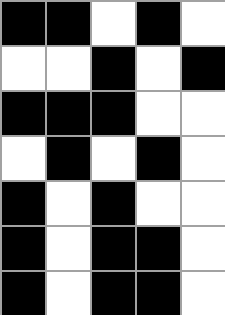[["black", "black", "white", "black", "white"], ["white", "white", "black", "white", "black"], ["black", "black", "black", "white", "white"], ["white", "black", "white", "black", "white"], ["black", "white", "black", "white", "white"], ["black", "white", "black", "black", "white"], ["black", "white", "black", "black", "white"]]